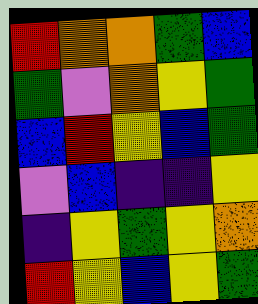[["red", "orange", "orange", "green", "blue"], ["green", "violet", "orange", "yellow", "green"], ["blue", "red", "yellow", "blue", "green"], ["violet", "blue", "indigo", "indigo", "yellow"], ["indigo", "yellow", "green", "yellow", "orange"], ["red", "yellow", "blue", "yellow", "green"]]